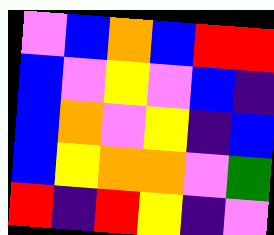[["violet", "blue", "orange", "blue", "red", "red"], ["blue", "violet", "yellow", "violet", "blue", "indigo"], ["blue", "orange", "violet", "yellow", "indigo", "blue"], ["blue", "yellow", "orange", "orange", "violet", "green"], ["red", "indigo", "red", "yellow", "indigo", "violet"]]